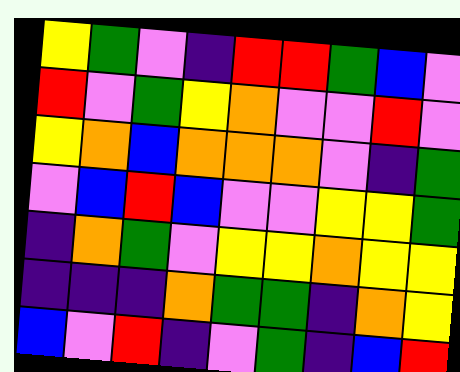[["yellow", "green", "violet", "indigo", "red", "red", "green", "blue", "violet"], ["red", "violet", "green", "yellow", "orange", "violet", "violet", "red", "violet"], ["yellow", "orange", "blue", "orange", "orange", "orange", "violet", "indigo", "green"], ["violet", "blue", "red", "blue", "violet", "violet", "yellow", "yellow", "green"], ["indigo", "orange", "green", "violet", "yellow", "yellow", "orange", "yellow", "yellow"], ["indigo", "indigo", "indigo", "orange", "green", "green", "indigo", "orange", "yellow"], ["blue", "violet", "red", "indigo", "violet", "green", "indigo", "blue", "red"]]